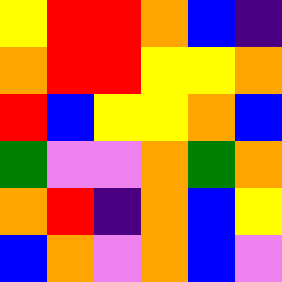[["yellow", "red", "red", "orange", "blue", "indigo"], ["orange", "red", "red", "yellow", "yellow", "orange"], ["red", "blue", "yellow", "yellow", "orange", "blue"], ["green", "violet", "violet", "orange", "green", "orange"], ["orange", "red", "indigo", "orange", "blue", "yellow"], ["blue", "orange", "violet", "orange", "blue", "violet"]]